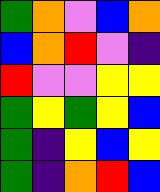[["green", "orange", "violet", "blue", "orange"], ["blue", "orange", "red", "violet", "indigo"], ["red", "violet", "violet", "yellow", "yellow"], ["green", "yellow", "green", "yellow", "blue"], ["green", "indigo", "yellow", "blue", "yellow"], ["green", "indigo", "orange", "red", "blue"]]